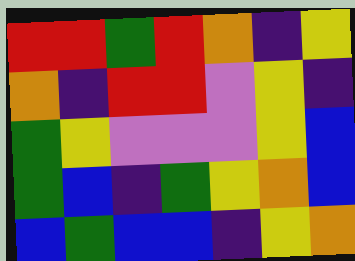[["red", "red", "green", "red", "orange", "indigo", "yellow"], ["orange", "indigo", "red", "red", "violet", "yellow", "indigo"], ["green", "yellow", "violet", "violet", "violet", "yellow", "blue"], ["green", "blue", "indigo", "green", "yellow", "orange", "blue"], ["blue", "green", "blue", "blue", "indigo", "yellow", "orange"]]